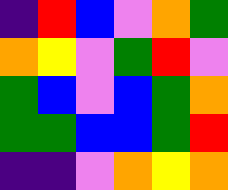[["indigo", "red", "blue", "violet", "orange", "green"], ["orange", "yellow", "violet", "green", "red", "violet"], ["green", "blue", "violet", "blue", "green", "orange"], ["green", "green", "blue", "blue", "green", "red"], ["indigo", "indigo", "violet", "orange", "yellow", "orange"]]